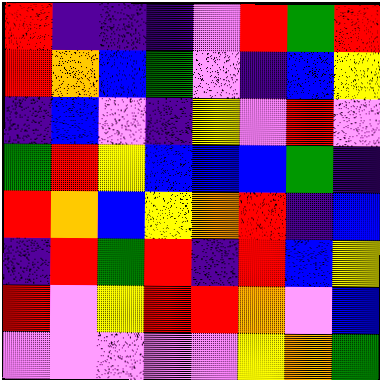[["red", "indigo", "indigo", "indigo", "violet", "red", "green", "red"], ["red", "orange", "blue", "green", "violet", "indigo", "blue", "yellow"], ["indigo", "blue", "violet", "indigo", "yellow", "violet", "red", "violet"], ["green", "red", "yellow", "blue", "blue", "blue", "green", "indigo"], ["red", "orange", "blue", "yellow", "orange", "red", "indigo", "blue"], ["indigo", "red", "green", "red", "indigo", "red", "blue", "yellow"], ["red", "violet", "yellow", "red", "red", "orange", "violet", "blue"], ["violet", "violet", "violet", "violet", "violet", "yellow", "orange", "green"]]